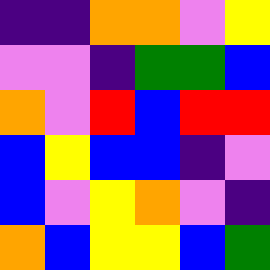[["indigo", "indigo", "orange", "orange", "violet", "yellow"], ["violet", "violet", "indigo", "green", "green", "blue"], ["orange", "violet", "red", "blue", "red", "red"], ["blue", "yellow", "blue", "blue", "indigo", "violet"], ["blue", "violet", "yellow", "orange", "violet", "indigo"], ["orange", "blue", "yellow", "yellow", "blue", "green"]]